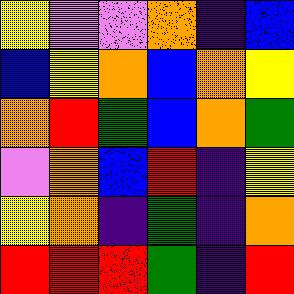[["yellow", "violet", "violet", "orange", "indigo", "blue"], ["blue", "yellow", "orange", "blue", "orange", "yellow"], ["orange", "red", "green", "blue", "orange", "green"], ["violet", "orange", "blue", "red", "indigo", "yellow"], ["yellow", "orange", "indigo", "green", "indigo", "orange"], ["red", "red", "red", "green", "indigo", "red"]]